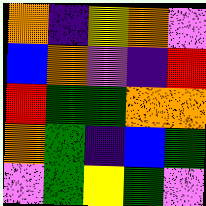[["orange", "indigo", "yellow", "orange", "violet"], ["blue", "orange", "violet", "indigo", "red"], ["red", "green", "green", "orange", "orange"], ["orange", "green", "indigo", "blue", "green"], ["violet", "green", "yellow", "green", "violet"]]